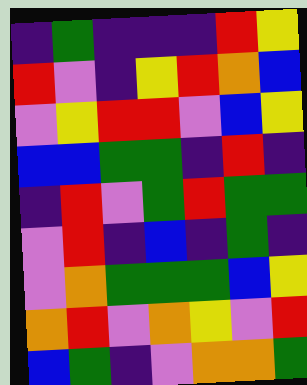[["indigo", "green", "indigo", "indigo", "indigo", "red", "yellow"], ["red", "violet", "indigo", "yellow", "red", "orange", "blue"], ["violet", "yellow", "red", "red", "violet", "blue", "yellow"], ["blue", "blue", "green", "green", "indigo", "red", "indigo"], ["indigo", "red", "violet", "green", "red", "green", "green"], ["violet", "red", "indigo", "blue", "indigo", "green", "indigo"], ["violet", "orange", "green", "green", "green", "blue", "yellow"], ["orange", "red", "violet", "orange", "yellow", "violet", "red"], ["blue", "green", "indigo", "violet", "orange", "orange", "green"]]